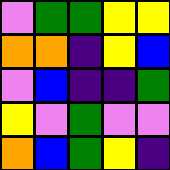[["violet", "green", "green", "yellow", "yellow"], ["orange", "orange", "indigo", "yellow", "blue"], ["violet", "blue", "indigo", "indigo", "green"], ["yellow", "violet", "green", "violet", "violet"], ["orange", "blue", "green", "yellow", "indigo"]]